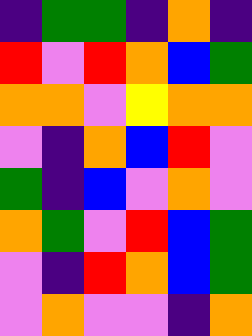[["indigo", "green", "green", "indigo", "orange", "indigo"], ["red", "violet", "red", "orange", "blue", "green"], ["orange", "orange", "violet", "yellow", "orange", "orange"], ["violet", "indigo", "orange", "blue", "red", "violet"], ["green", "indigo", "blue", "violet", "orange", "violet"], ["orange", "green", "violet", "red", "blue", "green"], ["violet", "indigo", "red", "orange", "blue", "green"], ["violet", "orange", "violet", "violet", "indigo", "orange"]]